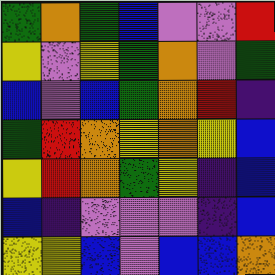[["green", "orange", "green", "blue", "violet", "violet", "red"], ["yellow", "violet", "yellow", "green", "orange", "violet", "green"], ["blue", "violet", "blue", "green", "orange", "red", "indigo"], ["green", "red", "orange", "yellow", "orange", "yellow", "blue"], ["yellow", "red", "orange", "green", "yellow", "indigo", "blue"], ["blue", "indigo", "violet", "violet", "violet", "indigo", "blue"], ["yellow", "yellow", "blue", "violet", "blue", "blue", "orange"]]